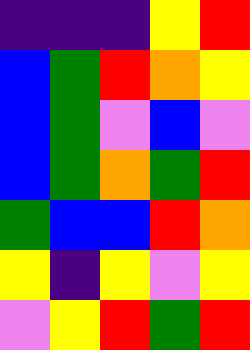[["indigo", "indigo", "indigo", "yellow", "red"], ["blue", "green", "red", "orange", "yellow"], ["blue", "green", "violet", "blue", "violet"], ["blue", "green", "orange", "green", "red"], ["green", "blue", "blue", "red", "orange"], ["yellow", "indigo", "yellow", "violet", "yellow"], ["violet", "yellow", "red", "green", "red"]]